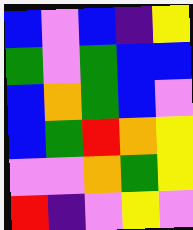[["blue", "violet", "blue", "indigo", "yellow"], ["green", "violet", "green", "blue", "blue"], ["blue", "orange", "green", "blue", "violet"], ["blue", "green", "red", "orange", "yellow"], ["violet", "violet", "orange", "green", "yellow"], ["red", "indigo", "violet", "yellow", "violet"]]